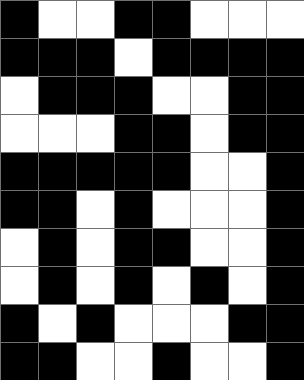[["black", "white", "white", "black", "black", "white", "white", "white"], ["black", "black", "black", "white", "black", "black", "black", "black"], ["white", "black", "black", "black", "white", "white", "black", "black"], ["white", "white", "white", "black", "black", "white", "black", "black"], ["black", "black", "black", "black", "black", "white", "white", "black"], ["black", "black", "white", "black", "white", "white", "white", "black"], ["white", "black", "white", "black", "black", "white", "white", "black"], ["white", "black", "white", "black", "white", "black", "white", "black"], ["black", "white", "black", "white", "white", "white", "black", "black"], ["black", "black", "white", "white", "black", "white", "white", "black"]]